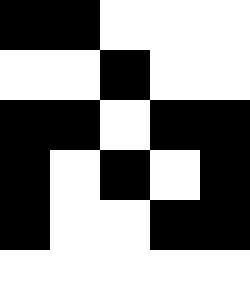[["black", "black", "white", "white", "white"], ["white", "white", "black", "white", "white"], ["black", "black", "white", "black", "black"], ["black", "white", "black", "white", "black"], ["black", "white", "white", "black", "black"], ["white", "white", "white", "white", "white"]]